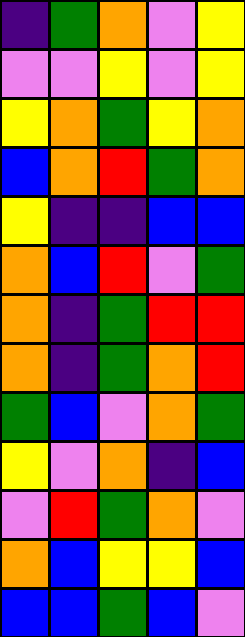[["indigo", "green", "orange", "violet", "yellow"], ["violet", "violet", "yellow", "violet", "yellow"], ["yellow", "orange", "green", "yellow", "orange"], ["blue", "orange", "red", "green", "orange"], ["yellow", "indigo", "indigo", "blue", "blue"], ["orange", "blue", "red", "violet", "green"], ["orange", "indigo", "green", "red", "red"], ["orange", "indigo", "green", "orange", "red"], ["green", "blue", "violet", "orange", "green"], ["yellow", "violet", "orange", "indigo", "blue"], ["violet", "red", "green", "orange", "violet"], ["orange", "blue", "yellow", "yellow", "blue"], ["blue", "blue", "green", "blue", "violet"]]